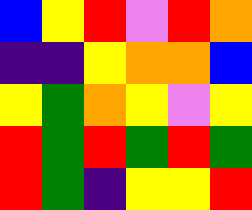[["blue", "yellow", "red", "violet", "red", "orange"], ["indigo", "indigo", "yellow", "orange", "orange", "blue"], ["yellow", "green", "orange", "yellow", "violet", "yellow"], ["red", "green", "red", "green", "red", "green"], ["red", "green", "indigo", "yellow", "yellow", "red"]]